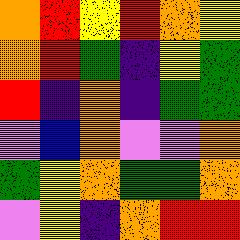[["orange", "red", "yellow", "red", "orange", "yellow"], ["orange", "red", "green", "indigo", "yellow", "green"], ["red", "indigo", "orange", "indigo", "green", "green"], ["violet", "blue", "orange", "violet", "violet", "orange"], ["green", "yellow", "orange", "green", "green", "orange"], ["violet", "yellow", "indigo", "orange", "red", "red"]]